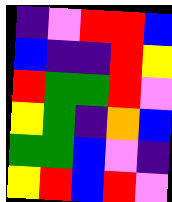[["indigo", "violet", "red", "red", "blue"], ["blue", "indigo", "indigo", "red", "yellow"], ["red", "green", "green", "red", "violet"], ["yellow", "green", "indigo", "orange", "blue"], ["green", "green", "blue", "violet", "indigo"], ["yellow", "red", "blue", "red", "violet"]]